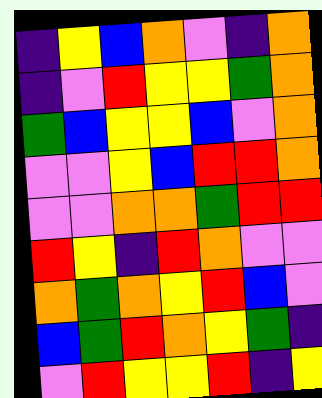[["indigo", "yellow", "blue", "orange", "violet", "indigo", "orange"], ["indigo", "violet", "red", "yellow", "yellow", "green", "orange"], ["green", "blue", "yellow", "yellow", "blue", "violet", "orange"], ["violet", "violet", "yellow", "blue", "red", "red", "orange"], ["violet", "violet", "orange", "orange", "green", "red", "red"], ["red", "yellow", "indigo", "red", "orange", "violet", "violet"], ["orange", "green", "orange", "yellow", "red", "blue", "violet"], ["blue", "green", "red", "orange", "yellow", "green", "indigo"], ["violet", "red", "yellow", "yellow", "red", "indigo", "yellow"]]